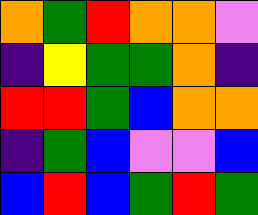[["orange", "green", "red", "orange", "orange", "violet"], ["indigo", "yellow", "green", "green", "orange", "indigo"], ["red", "red", "green", "blue", "orange", "orange"], ["indigo", "green", "blue", "violet", "violet", "blue"], ["blue", "red", "blue", "green", "red", "green"]]